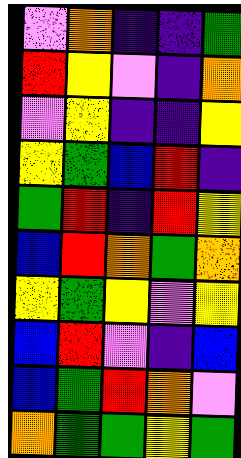[["violet", "orange", "indigo", "indigo", "green"], ["red", "yellow", "violet", "indigo", "orange"], ["violet", "yellow", "indigo", "indigo", "yellow"], ["yellow", "green", "blue", "red", "indigo"], ["green", "red", "indigo", "red", "yellow"], ["blue", "red", "orange", "green", "orange"], ["yellow", "green", "yellow", "violet", "yellow"], ["blue", "red", "violet", "indigo", "blue"], ["blue", "green", "red", "orange", "violet"], ["orange", "green", "green", "yellow", "green"]]